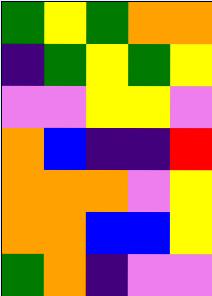[["green", "yellow", "green", "orange", "orange"], ["indigo", "green", "yellow", "green", "yellow"], ["violet", "violet", "yellow", "yellow", "violet"], ["orange", "blue", "indigo", "indigo", "red"], ["orange", "orange", "orange", "violet", "yellow"], ["orange", "orange", "blue", "blue", "yellow"], ["green", "orange", "indigo", "violet", "violet"]]